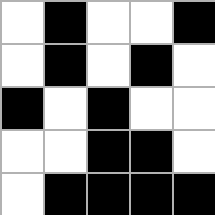[["white", "black", "white", "white", "black"], ["white", "black", "white", "black", "white"], ["black", "white", "black", "white", "white"], ["white", "white", "black", "black", "white"], ["white", "black", "black", "black", "black"]]